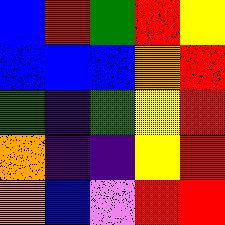[["blue", "red", "green", "red", "yellow"], ["blue", "blue", "blue", "orange", "red"], ["green", "indigo", "green", "yellow", "red"], ["orange", "indigo", "indigo", "yellow", "red"], ["orange", "blue", "violet", "red", "red"]]